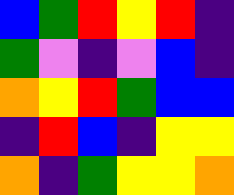[["blue", "green", "red", "yellow", "red", "indigo"], ["green", "violet", "indigo", "violet", "blue", "indigo"], ["orange", "yellow", "red", "green", "blue", "blue"], ["indigo", "red", "blue", "indigo", "yellow", "yellow"], ["orange", "indigo", "green", "yellow", "yellow", "orange"]]